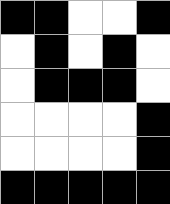[["black", "black", "white", "white", "black"], ["white", "black", "white", "black", "white"], ["white", "black", "black", "black", "white"], ["white", "white", "white", "white", "black"], ["white", "white", "white", "white", "black"], ["black", "black", "black", "black", "black"]]